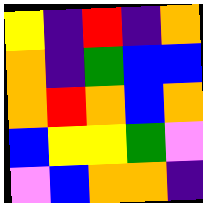[["yellow", "indigo", "red", "indigo", "orange"], ["orange", "indigo", "green", "blue", "blue"], ["orange", "red", "orange", "blue", "orange"], ["blue", "yellow", "yellow", "green", "violet"], ["violet", "blue", "orange", "orange", "indigo"]]